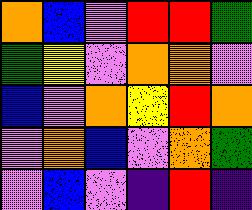[["orange", "blue", "violet", "red", "red", "green"], ["green", "yellow", "violet", "orange", "orange", "violet"], ["blue", "violet", "orange", "yellow", "red", "orange"], ["violet", "orange", "blue", "violet", "orange", "green"], ["violet", "blue", "violet", "indigo", "red", "indigo"]]